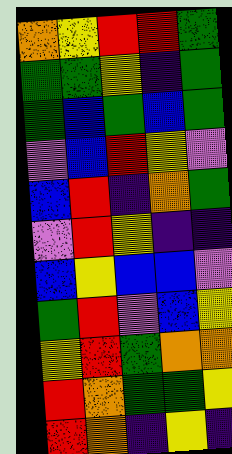[["orange", "yellow", "red", "red", "green"], ["green", "green", "yellow", "indigo", "green"], ["green", "blue", "green", "blue", "green"], ["violet", "blue", "red", "yellow", "violet"], ["blue", "red", "indigo", "orange", "green"], ["violet", "red", "yellow", "indigo", "indigo"], ["blue", "yellow", "blue", "blue", "violet"], ["green", "red", "violet", "blue", "yellow"], ["yellow", "red", "green", "orange", "orange"], ["red", "orange", "green", "green", "yellow"], ["red", "orange", "indigo", "yellow", "indigo"]]